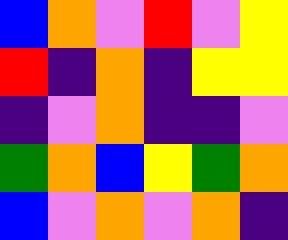[["blue", "orange", "violet", "red", "violet", "yellow"], ["red", "indigo", "orange", "indigo", "yellow", "yellow"], ["indigo", "violet", "orange", "indigo", "indigo", "violet"], ["green", "orange", "blue", "yellow", "green", "orange"], ["blue", "violet", "orange", "violet", "orange", "indigo"]]